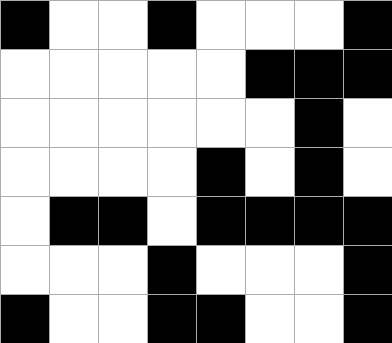[["black", "white", "white", "black", "white", "white", "white", "black"], ["white", "white", "white", "white", "white", "black", "black", "black"], ["white", "white", "white", "white", "white", "white", "black", "white"], ["white", "white", "white", "white", "black", "white", "black", "white"], ["white", "black", "black", "white", "black", "black", "black", "black"], ["white", "white", "white", "black", "white", "white", "white", "black"], ["black", "white", "white", "black", "black", "white", "white", "black"]]